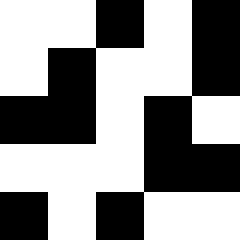[["white", "white", "black", "white", "black"], ["white", "black", "white", "white", "black"], ["black", "black", "white", "black", "white"], ["white", "white", "white", "black", "black"], ["black", "white", "black", "white", "white"]]